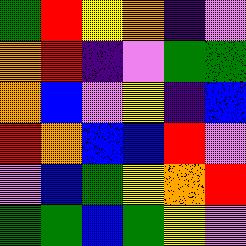[["green", "red", "yellow", "orange", "indigo", "violet"], ["orange", "red", "indigo", "violet", "green", "green"], ["orange", "blue", "violet", "yellow", "indigo", "blue"], ["red", "orange", "blue", "blue", "red", "violet"], ["violet", "blue", "green", "yellow", "orange", "red"], ["green", "green", "blue", "green", "yellow", "violet"]]